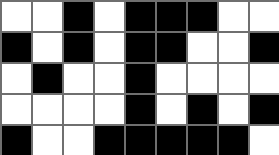[["white", "white", "black", "white", "black", "black", "black", "white", "white"], ["black", "white", "black", "white", "black", "black", "white", "white", "black"], ["white", "black", "white", "white", "black", "white", "white", "white", "white"], ["white", "white", "white", "white", "black", "white", "black", "white", "black"], ["black", "white", "white", "black", "black", "black", "black", "black", "white"]]